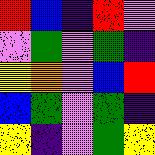[["red", "blue", "indigo", "red", "violet"], ["violet", "green", "violet", "green", "indigo"], ["yellow", "orange", "violet", "blue", "red"], ["blue", "green", "violet", "green", "indigo"], ["yellow", "indigo", "violet", "green", "yellow"]]